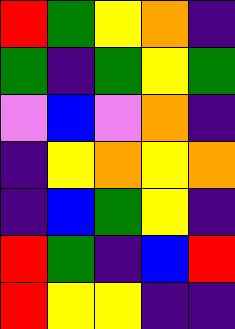[["red", "green", "yellow", "orange", "indigo"], ["green", "indigo", "green", "yellow", "green"], ["violet", "blue", "violet", "orange", "indigo"], ["indigo", "yellow", "orange", "yellow", "orange"], ["indigo", "blue", "green", "yellow", "indigo"], ["red", "green", "indigo", "blue", "red"], ["red", "yellow", "yellow", "indigo", "indigo"]]